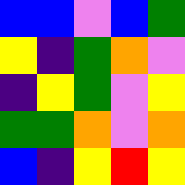[["blue", "blue", "violet", "blue", "green"], ["yellow", "indigo", "green", "orange", "violet"], ["indigo", "yellow", "green", "violet", "yellow"], ["green", "green", "orange", "violet", "orange"], ["blue", "indigo", "yellow", "red", "yellow"]]